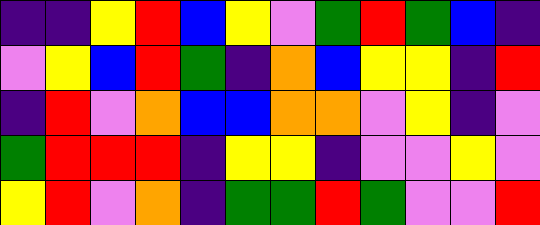[["indigo", "indigo", "yellow", "red", "blue", "yellow", "violet", "green", "red", "green", "blue", "indigo"], ["violet", "yellow", "blue", "red", "green", "indigo", "orange", "blue", "yellow", "yellow", "indigo", "red"], ["indigo", "red", "violet", "orange", "blue", "blue", "orange", "orange", "violet", "yellow", "indigo", "violet"], ["green", "red", "red", "red", "indigo", "yellow", "yellow", "indigo", "violet", "violet", "yellow", "violet"], ["yellow", "red", "violet", "orange", "indigo", "green", "green", "red", "green", "violet", "violet", "red"]]